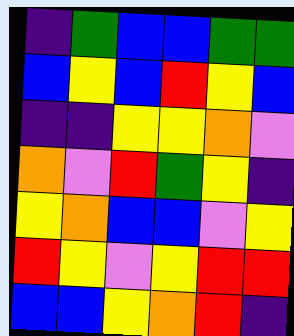[["indigo", "green", "blue", "blue", "green", "green"], ["blue", "yellow", "blue", "red", "yellow", "blue"], ["indigo", "indigo", "yellow", "yellow", "orange", "violet"], ["orange", "violet", "red", "green", "yellow", "indigo"], ["yellow", "orange", "blue", "blue", "violet", "yellow"], ["red", "yellow", "violet", "yellow", "red", "red"], ["blue", "blue", "yellow", "orange", "red", "indigo"]]